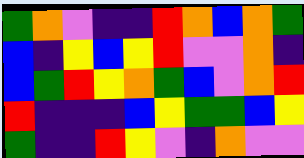[["green", "orange", "violet", "indigo", "indigo", "red", "orange", "blue", "orange", "green"], ["blue", "indigo", "yellow", "blue", "yellow", "red", "violet", "violet", "orange", "indigo"], ["blue", "green", "red", "yellow", "orange", "green", "blue", "violet", "orange", "red"], ["red", "indigo", "indigo", "indigo", "blue", "yellow", "green", "green", "blue", "yellow"], ["green", "indigo", "indigo", "red", "yellow", "violet", "indigo", "orange", "violet", "violet"]]